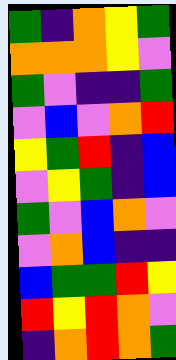[["green", "indigo", "orange", "yellow", "green"], ["orange", "orange", "orange", "yellow", "violet"], ["green", "violet", "indigo", "indigo", "green"], ["violet", "blue", "violet", "orange", "red"], ["yellow", "green", "red", "indigo", "blue"], ["violet", "yellow", "green", "indigo", "blue"], ["green", "violet", "blue", "orange", "violet"], ["violet", "orange", "blue", "indigo", "indigo"], ["blue", "green", "green", "red", "yellow"], ["red", "yellow", "red", "orange", "violet"], ["indigo", "orange", "red", "orange", "green"]]